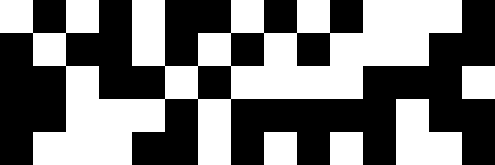[["white", "black", "white", "black", "white", "black", "black", "white", "black", "white", "black", "white", "white", "white", "black"], ["black", "white", "black", "black", "white", "black", "white", "black", "white", "black", "white", "white", "white", "black", "black"], ["black", "black", "white", "black", "black", "white", "black", "white", "white", "white", "white", "black", "black", "black", "white"], ["black", "black", "white", "white", "white", "black", "white", "black", "black", "black", "black", "black", "white", "black", "black"], ["black", "white", "white", "white", "black", "black", "white", "black", "white", "black", "white", "black", "white", "white", "black"]]